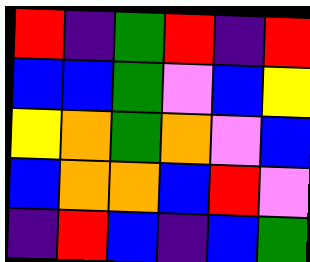[["red", "indigo", "green", "red", "indigo", "red"], ["blue", "blue", "green", "violet", "blue", "yellow"], ["yellow", "orange", "green", "orange", "violet", "blue"], ["blue", "orange", "orange", "blue", "red", "violet"], ["indigo", "red", "blue", "indigo", "blue", "green"]]